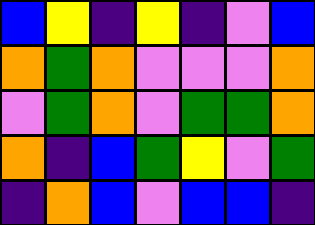[["blue", "yellow", "indigo", "yellow", "indigo", "violet", "blue"], ["orange", "green", "orange", "violet", "violet", "violet", "orange"], ["violet", "green", "orange", "violet", "green", "green", "orange"], ["orange", "indigo", "blue", "green", "yellow", "violet", "green"], ["indigo", "orange", "blue", "violet", "blue", "blue", "indigo"]]